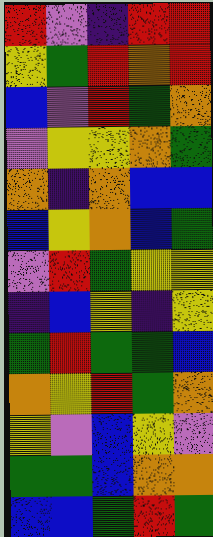[["red", "violet", "indigo", "red", "red"], ["yellow", "green", "red", "orange", "red"], ["blue", "violet", "red", "green", "orange"], ["violet", "yellow", "yellow", "orange", "green"], ["orange", "indigo", "orange", "blue", "blue"], ["blue", "yellow", "orange", "blue", "green"], ["violet", "red", "green", "yellow", "yellow"], ["indigo", "blue", "yellow", "indigo", "yellow"], ["green", "red", "green", "green", "blue"], ["orange", "yellow", "red", "green", "orange"], ["yellow", "violet", "blue", "yellow", "violet"], ["green", "green", "blue", "orange", "orange"], ["blue", "blue", "green", "red", "green"]]